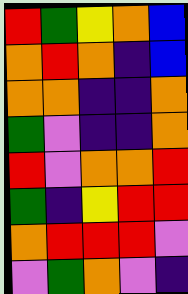[["red", "green", "yellow", "orange", "blue"], ["orange", "red", "orange", "indigo", "blue"], ["orange", "orange", "indigo", "indigo", "orange"], ["green", "violet", "indigo", "indigo", "orange"], ["red", "violet", "orange", "orange", "red"], ["green", "indigo", "yellow", "red", "red"], ["orange", "red", "red", "red", "violet"], ["violet", "green", "orange", "violet", "indigo"]]